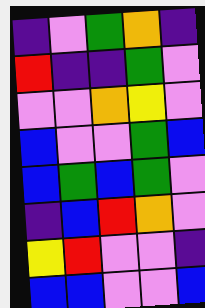[["indigo", "violet", "green", "orange", "indigo"], ["red", "indigo", "indigo", "green", "violet"], ["violet", "violet", "orange", "yellow", "violet"], ["blue", "violet", "violet", "green", "blue"], ["blue", "green", "blue", "green", "violet"], ["indigo", "blue", "red", "orange", "violet"], ["yellow", "red", "violet", "violet", "indigo"], ["blue", "blue", "violet", "violet", "blue"]]